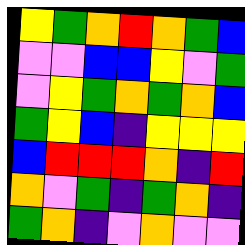[["yellow", "green", "orange", "red", "orange", "green", "blue"], ["violet", "violet", "blue", "blue", "yellow", "violet", "green"], ["violet", "yellow", "green", "orange", "green", "orange", "blue"], ["green", "yellow", "blue", "indigo", "yellow", "yellow", "yellow"], ["blue", "red", "red", "red", "orange", "indigo", "red"], ["orange", "violet", "green", "indigo", "green", "orange", "indigo"], ["green", "orange", "indigo", "violet", "orange", "violet", "violet"]]